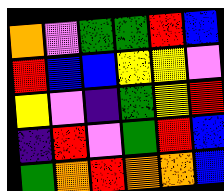[["orange", "violet", "green", "green", "red", "blue"], ["red", "blue", "blue", "yellow", "yellow", "violet"], ["yellow", "violet", "indigo", "green", "yellow", "red"], ["indigo", "red", "violet", "green", "red", "blue"], ["green", "orange", "red", "orange", "orange", "blue"]]